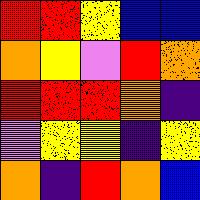[["red", "red", "yellow", "blue", "blue"], ["orange", "yellow", "violet", "red", "orange"], ["red", "red", "red", "orange", "indigo"], ["violet", "yellow", "yellow", "indigo", "yellow"], ["orange", "indigo", "red", "orange", "blue"]]